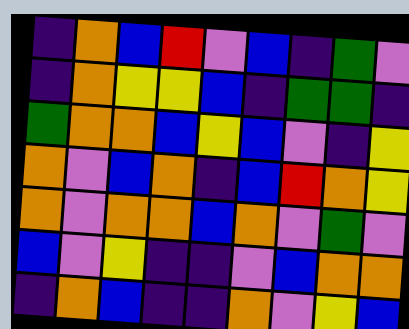[["indigo", "orange", "blue", "red", "violet", "blue", "indigo", "green", "violet"], ["indigo", "orange", "yellow", "yellow", "blue", "indigo", "green", "green", "indigo"], ["green", "orange", "orange", "blue", "yellow", "blue", "violet", "indigo", "yellow"], ["orange", "violet", "blue", "orange", "indigo", "blue", "red", "orange", "yellow"], ["orange", "violet", "orange", "orange", "blue", "orange", "violet", "green", "violet"], ["blue", "violet", "yellow", "indigo", "indigo", "violet", "blue", "orange", "orange"], ["indigo", "orange", "blue", "indigo", "indigo", "orange", "violet", "yellow", "blue"]]